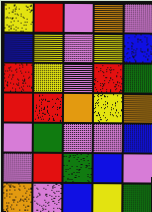[["yellow", "red", "violet", "orange", "violet"], ["blue", "yellow", "violet", "yellow", "blue"], ["red", "yellow", "violet", "red", "green"], ["red", "red", "orange", "yellow", "orange"], ["violet", "green", "violet", "violet", "blue"], ["violet", "red", "green", "blue", "violet"], ["orange", "violet", "blue", "yellow", "green"]]